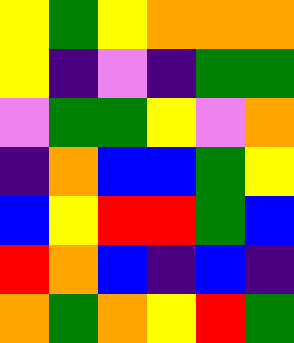[["yellow", "green", "yellow", "orange", "orange", "orange"], ["yellow", "indigo", "violet", "indigo", "green", "green"], ["violet", "green", "green", "yellow", "violet", "orange"], ["indigo", "orange", "blue", "blue", "green", "yellow"], ["blue", "yellow", "red", "red", "green", "blue"], ["red", "orange", "blue", "indigo", "blue", "indigo"], ["orange", "green", "orange", "yellow", "red", "green"]]